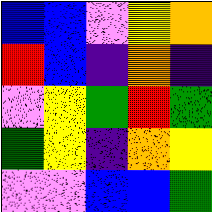[["blue", "blue", "violet", "yellow", "orange"], ["red", "blue", "indigo", "orange", "indigo"], ["violet", "yellow", "green", "red", "green"], ["green", "yellow", "indigo", "orange", "yellow"], ["violet", "violet", "blue", "blue", "green"]]